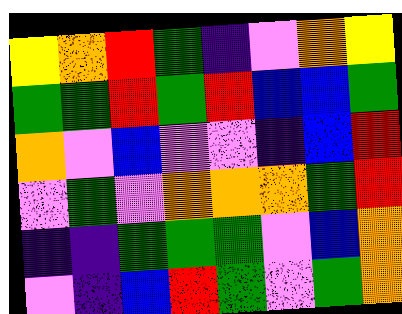[["yellow", "orange", "red", "green", "indigo", "violet", "orange", "yellow"], ["green", "green", "red", "green", "red", "blue", "blue", "green"], ["orange", "violet", "blue", "violet", "violet", "indigo", "blue", "red"], ["violet", "green", "violet", "orange", "orange", "orange", "green", "red"], ["indigo", "indigo", "green", "green", "green", "violet", "blue", "orange"], ["violet", "indigo", "blue", "red", "green", "violet", "green", "orange"]]